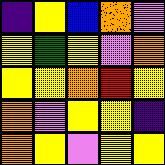[["indigo", "yellow", "blue", "orange", "violet"], ["yellow", "green", "yellow", "violet", "orange"], ["yellow", "yellow", "orange", "red", "yellow"], ["orange", "violet", "yellow", "yellow", "indigo"], ["orange", "yellow", "violet", "yellow", "yellow"]]